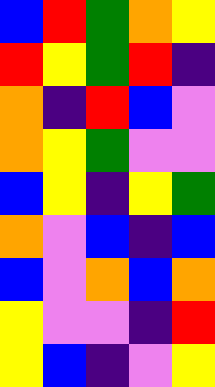[["blue", "red", "green", "orange", "yellow"], ["red", "yellow", "green", "red", "indigo"], ["orange", "indigo", "red", "blue", "violet"], ["orange", "yellow", "green", "violet", "violet"], ["blue", "yellow", "indigo", "yellow", "green"], ["orange", "violet", "blue", "indigo", "blue"], ["blue", "violet", "orange", "blue", "orange"], ["yellow", "violet", "violet", "indigo", "red"], ["yellow", "blue", "indigo", "violet", "yellow"]]